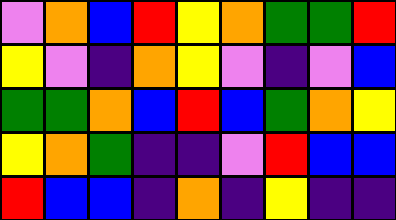[["violet", "orange", "blue", "red", "yellow", "orange", "green", "green", "red"], ["yellow", "violet", "indigo", "orange", "yellow", "violet", "indigo", "violet", "blue"], ["green", "green", "orange", "blue", "red", "blue", "green", "orange", "yellow"], ["yellow", "orange", "green", "indigo", "indigo", "violet", "red", "blue", "blue"], ["red", "blue", "blue", "indigo", "orange", "indigo", "yellow", "indigo", "indigo"]]